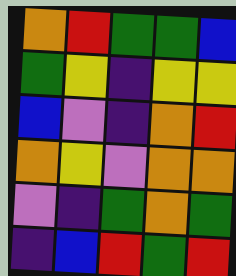[["orange", "red", "green", "green", "blue"], ["green", "yellow", "indigo", "yellow", "yellow"], ["blue", "violet", "indigo", "orange", "red"], ["orange", "yellow", "violet", "orange", "orange"], ["violet", "indigo", "green", "orange", "green"], ["indigo", "blue", "red", "green", "red"]]